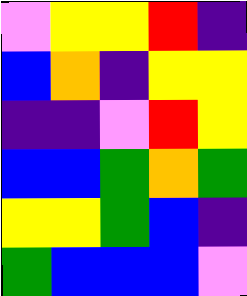[["violet", "yellow", "yellow", "red", "indigo"], ["blue", "orange", "indigo", "yellow", "yellow"], ["indigo", "indigo", "violet", "red", "yellow"], ["blue", "blue", "green", "orange", "green"], ["yellow", "yellow", "green", "blue", "indigo"], ["green", "blue", "blue", "blue", "violet"]]